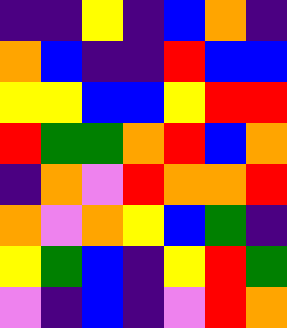[["indigo", "indigo", "yellow", "indigo", "blue", "orange", "indigo"], ["orange", "blue", "indigo", "indigo", "red", "blue", "blue"], ["yellow", "yellow", "blue", "blue", "yellow", "red", "red"], ["red", "green", "green", "orange", "red", "blue", "orange"], ["indigo", "orange", "violet", "red", "orange", "orange", "red"], ["orange", "violet", "orange", "yellow", "blue", "green", "indigo"], ["yellow", "green", "blue", "indigo", "yellow", "red", "green"], ["violet", "indigo", "blue", "indigo", "violet", "red", "orange"]]